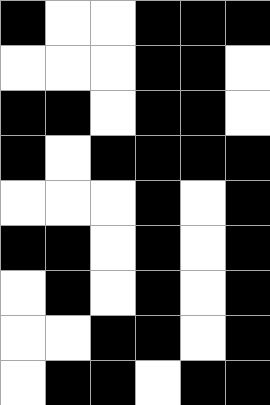[["black", "white", "white", "black", "black", "black"], ["white", "white", "white", "black", "black", "white"], ["black", "black", "white", "black", "black", "white"], ["black", "white", "black", "black", "black", "black"], ["white", "white", "white", "black", "white", "black"], ["black", "black", "white", "black", "white", "black"], ["white", "black", "white", "black", "white", "black"], ["white", "white", "black", "black", "white", "black"], ["white", "black", "black", "white", "black", "black"]]